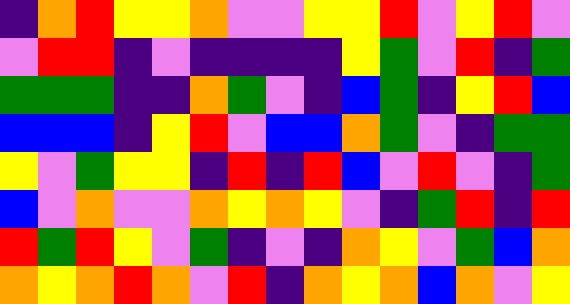[["indigo", "orange", "red", "yellow", "yellow", "orange", "violet", "violet", "yellow", "yellow", "red", "violet", "yellow", "red", "violet"], ["violet", "red", "red", "indigo", "violet", "indigo", "indigo", "indigo", "indigo", "yellow", "green", "violet", "red", "indigo", "green"], ["green", "green", "green", "indigo", "indigo", "orange", "green", "violet", "indigo", "blue", "green", "indigo", "yellow", "red", "blue"], ["blue", "blue", "blue", "indigo", "yellow", "red", "violet", "blue", "blue", "orange", "green", "violet", "indigo", "green", "green"], ["yellow", "violet", "green", "yellow", "yellow", "indigo", "red", "indigo", "red", "blue", "violet", "red", "violet", "indigo", "green"], ["blue", "violet", "orange", "violet", "violet", "orange", "yellow", "orange", "yellow", "violet", "indigo", "green", "red", "indigo", "red"], ["red", "green", "red", "yellow", "violet", "green", "indigo", "violet", "indigo", "orange", "yellow", "violet", "green", "blue", "orange"], ["orange", "yellow", "orange", "red", "orange", "violet", "red", "indigo", "orange", "yellow", "orange", "blue", "orange", "violet", "yellow"]]